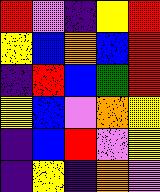[["red", "violet", "indigo", "yellow", "red"], ["yellow", "blue", "orange", "blue", "red"], ["indigo", "red", "blue", "green", "red"], ["yellow", "blue", "violet", "orange", "yellow"], ["indigo", "blue", "red", "violet", "yellow"], ["indigo", "yellow", "indigo", "orange", "violet"]]